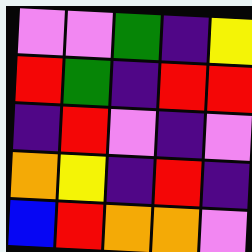[["violet", "violet", "green", "indigo", "yellow"], ["red", "green", "indigo", "red", "red"], ["indigo", "red", "violet", "indigo", "violet"], ["orange", "yellow", "indigo", "red", "indigo"], ["blue", "red", "orange", "orange", "violet"]]